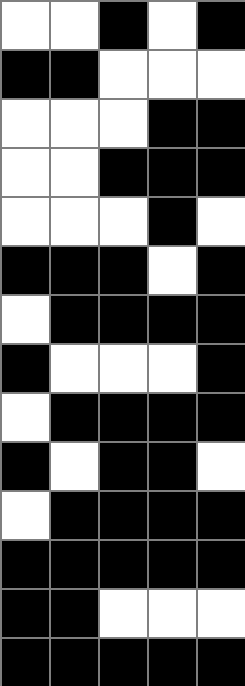[["white", "white", "black", "white", "black"], ["black", "black", "white", "white", "white"], ["white", "white", "white", "black", "black"], ["white", "white", "black", "black", "black"], ["white", "white", "white", "black", "white"], ["black", "black", "black", "white", "black"], ["white", "black", "black", "black", "black"], ["black", "white", "white", "white", "black"], ["white", "black", "black", "black", "black"], ["black", "white", "black", "black", "white"], ["white", "black", "black", "black", "black"], ["black", "black", "black", "black", "black"], ["black", "black", "white", "white", "white"], ["black", "black", "black", "black", "black"]]